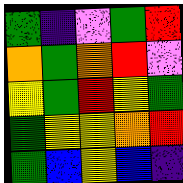[["green", "indigo", "violet", "green", "red"], ["orange", "green", "orange", "red", "violet"], ["yellow", "green", "red", "yellow", "green"], ["green", "yellow", "yellow", "orange", "red"], ["green", "blue", "yellow", "blue", "indigo"]]